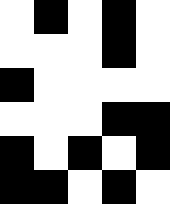[["white", "black", "white", "black", "white"], ["white", "white", "white", "black", "white"], ["black", "white", "white", "white", "white"], ["white", "white", "white", "black", "black"], ["black", "white", "black", "white", "black"], ["black", "black", "white", "black", "white"]]